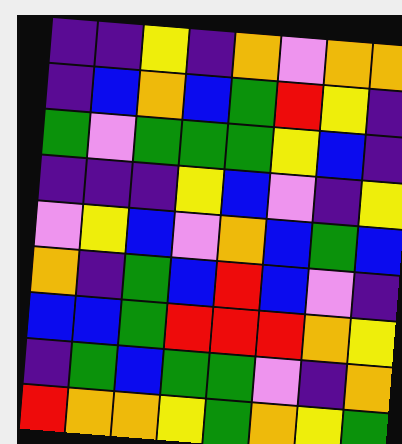[["indigo", "indigo", "yellow", "indigo", "orange", "violet", "orange", "orange"], ["indigo", "blue", "orange", "blue", "green", "red", "yellow", "indigo"], ["green", "violet", "green", "green", "green", "yellow", "blue", "indigo"], ["indigo", "indigo", "indigo", "yellow", "blue", "violet", "indigo", "yellow"], ["violet", "yellow", "blue", "violet", "orange", "blue", "green", "blue"], ["orange", "indigo", "green", "blue", "red", "blue", "violet", "indigo"], ["blue", "blue", "green", "red", "red", "red", "orange", "yellow"], ["indigo", "green", "blue", "green", "green", "violet", "indigo", "orange"], ["red", "orange", "orange", "yellow", "green", "orange", "yellow", "green"]]